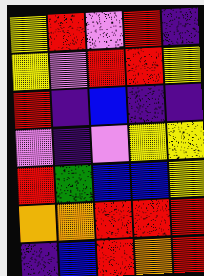[["yellow", "red", "violet", "red", "indigo"], ["yellow", "violet", "red", "red", "yellow"], ["red", "indigo", "blue", "indigo", "indigo"], ["violet", "indigo", "violet", "yellow", "yellow"], ["red", "green", "blue", "blue", "yellow"], ["orange", "orange", "red", "red", "red"], ["indigo", "blue", "red", "orange", "red"]]